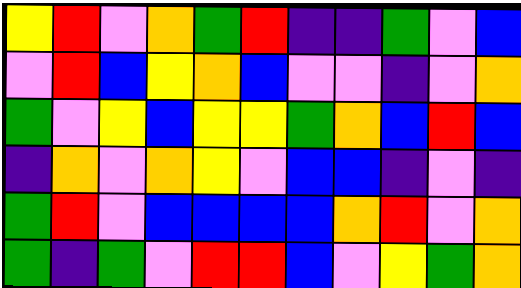[["yellow", "red", "violet", "orange", "green", "red", "indigo", "indigo", "green", "violet", "blue"], ["violet", "red", "blue", "yellow", "orange", "blue", "violet", "violet", "indigo", "violet", "orange"], ["green", "violet", "yellow", "blue", "yellow", "yellow", "green", "orange", "blue", "red", "blue"], ["indigo", "orange", "violet", "orange", "yellow", "violet", "blue", "blue", "indigo", "violet", "indigo"], ["green", "red", "violet", "blue", "blue", "blue", "blue", "orange", "red", "violet", "orange"], ["green", "indigo", "green", "violet", "red", "red", "blue", "violet", "yellow", "green", "orange"]]